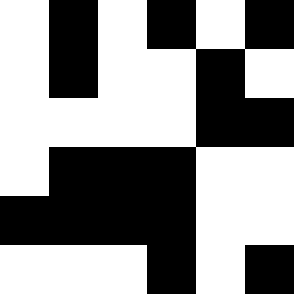[["white", "black", "white", "black", "white", "black"], ["white", "black", "white", "white", "black", "white"], ["white", "white", "white", "white", "black", "black"], ["white", "black", "black", "black", "white", "white"], ["black", "black", "black", "black", "white", "white"], ["white", "white", "white", "black", "white", "black"]]